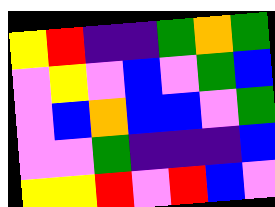[["yellow", "red", "indigo", "indigo", "green", "orange", "green"], ["violet", "yellow", "violet", "blue", "violet", "green", "blue"], ["violet", "blue", "orange", "blue", "blue", "violet", "green"], ["violet", "violet", "green", "indigo", "indigo", "indigo", "blue"], ["yellow", "yellow", "red", "violet", "red", "blue", "violet"]]